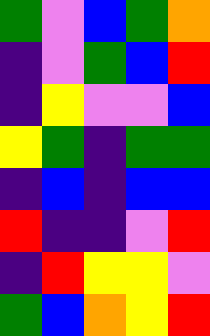[["green", "violet", "blue", "green", "orange"], ["indigo", "violet", "green", "blue", "red"], ["indigo", "yellow", "violet", "violet", "blue"], ["yellow", "green", "indigo", "green", "green"], ["indigo", "blue", "indigo", "blue", "blue"], ["red", "indigo", "indigo", "violet", "red"], ["indigo", "red", "yellow", "yellow", "violet"], ["green", "blue", "orange", "yellow", "red"]]